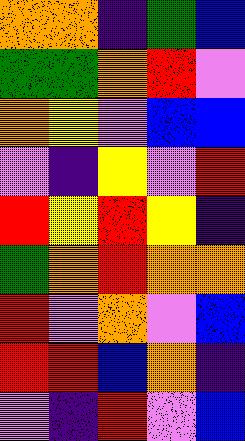[["orange", "orange", "indigo", "green", "blue"], ["green", "green", "orange", "red", "violet"], ["orange", "yellow", "violet", "blue", "blue"], ["violet", "indigo", "yellow", "violet", "red"], ["red", "yellow", "red", "yellow", "indigo"], ["green", "orange", "red", "orange", "orange"], ["red", "violet", "orange", "violet", "blue"], ["red", "red", "blue", "orange", "indigo"], ["violet", "indigo", "red", "violet", "blue"]]